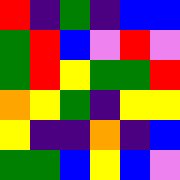[["red", "indigo", "green", "indigo", "blue", "blue"], ["green", "red", "blue", "violet", "red", "violet"], ["green", "red", "yellow", "green", "green", "red"], ["orange", "yellow", "green", "indigo", "yellow", "yellow"], ["yellow", "indigo", "indigo", "orange", "indigo", "blue"], ["green", "green", "blue", "yellow", "blue", "violet"]]